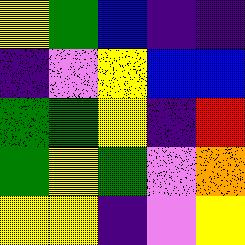[["yellow", "green", "blue", "indigo", "indigo"], ["indigo", "violet", "yellow", "blue", "blue"], ["green", "green", "yellow", "indigo", "red"], ["green", "yellow", "green", "violet", "orange"], ["yellow", "yellow", "indigo", "violet", "yellow"]]